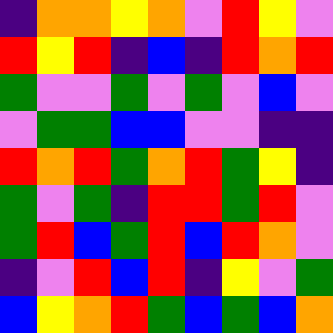[["indigo", "orange", "orange", "yellow", "orange", "violet", "red", "yellow", "violet"], ["red", "yellow", "red", "indigo", "blue", "indigo", "red", "orange", "red"], ["green", "violet", "violet", "green", "violet", "green", "violet", "blue", "violet"], ["violet", "green", "green", "blue", "blue", "violet", "violet", "indigo", "indigo"], ["red", "orange", "red", "green", "orange", "red", "green", "yellow", "indigo"], ["green", "violet", "green", "indigo", "red", "red", "green", "red", "violet"], ["green", "red", "blue", "green", "red", "blue", "red", "orange", "violet"], ["indigo", "violet", "red", "blue", "red", "indigo", "yellow", "violet", "green"], ["blue", "yellow", "orange", "red", "green", "blue", "green", "blue", "orange"]]